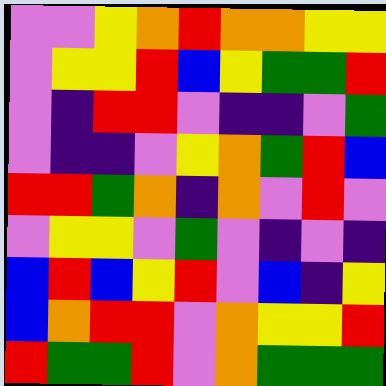[["violet", "violet", "yellow", "orange", "red", "orange", "orange", "yellow", "yellow"], ["violet", "yellow", "yellow", "red", "blue", "yellow", "green", "green", "red"], ["violet", "indigo", "red", "red", "violet", "indigo", "indigo", "violet", "green"], ["violet", "indigo", "indigo", "violet", "yellow", "orange", "green", "red", "blue"], ["red", "red", "green", "orange", "indigo", "orange", "violet", "red", "violet"], ["violet", "yellow", "yellow", "violet", "green", "violet", "indigo", "violet", "indigo"], ["blue", "red", "blue", "yellow", "red", "violet", "blue", "indigo", "yellow"], ["blue", "orange", "red", "red", "violet", "orange", "yellow", "yellow", "red"], ["red", "green", "green", "red", "violet", "orange", "green", "green", "green"]]